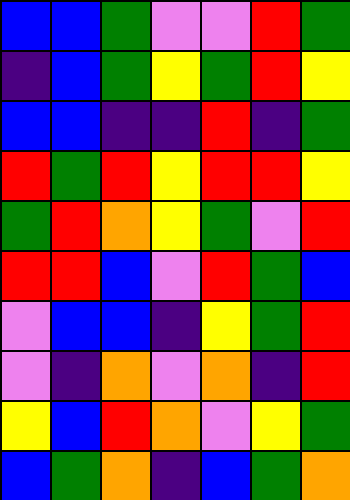[["blue", "blue", "green", "violet", "violet", "red", "green"], ["indigo", "blue", "green", "yellow", "green", "red", "yellow"], ["blue", "blue", "indigo", "indigo", "red", "indigo", "green"], ["red", "green", "red", "yellow", "red", "red", "yellow"], ["green", "red", "orange", "yellow", "green", "violet", "red"], ["red", "red", "blue", "violet", "red", "green", "blue"], ["violet", "blue", "blue", "indigo", "yellow", "green", "red"], ["violet", "indigo", "orange", "violet", "orange", "indigo", "red"], ["yellow", "blue", "red", "orange", "violet", "yellow", "green"], ["blue", "green", "orange", "indigo", "blue", "green", "orange"]]